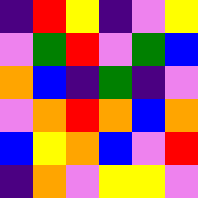[["indigo", "red", "yellow", "indigo", "violet", "yellow"], ["violet", "green", "red", "violet", "green", "blue"], ["orange", "blue", "indigo", "green", "indigo", "violet"], ["violet", "orange", "red", "orange", "blue", "orange"], ["blue", "yellow", "orange", "blue", "violet", "red"], ["indigo", "orange", "violet", "yellow", "yellow", "violet"]]